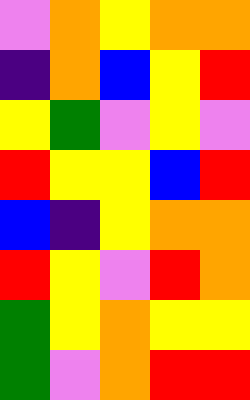[["violet", "orange", "yellow", "orange", "orange"], ["indigo", "orange", "blue", "yellow", "red"], ["yellow", "green", "violet", "yellow", "violet"], ["red", "yellow", "yellow", "blue", "red"], ["blue", "indigo", "yellow", "orange", "orange"], ["red", "yellow", "violet", "red", "orange"], ["green", "yellow", "orange", "yellow", "yellow"], ["green", "violet", "orange", "red", "red"]]